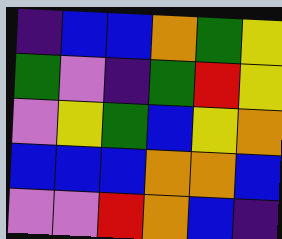[["indigo", "blue", "blue", "orange", "green", "yellow"], ["green", "violet", "indigo", "green", "red", "yellow"], ["violet", "yellow", "green", "blue", "yellow", "orange"], ["blue", "blue", "blue", "orange", "orange", "blue"], ["violet", "violet", "red", "orange", "blue", "indigo"]]